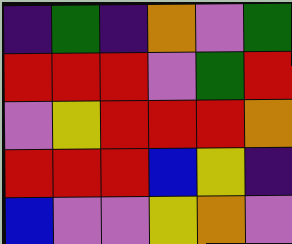[["indigo", "green", "indigo", "orange", "violet", "green"], ["red", "red", "red", "violet", "green", "red"], ["violet", "yellow", "red", "red", "red", "orange"], ["red", "red", "red", "blue", "yellow", "indigo"], ["blue", "violet", "violet", "yellow", "orange", "violet"]]